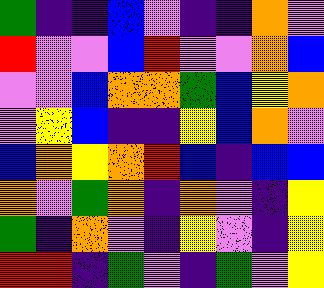[["green", "indigo", "indigo", "blue", "violet", "indigo", "indigo", "orange", "violet"], ["red", "violet", "violet", "blue", "red", "violet", "violet", "orange", "blue"], ["violet", "violet", "blue", "orange", "orange", "green", "blue", "yellow", "orange"], ["violet", "yellow", "blue", "indigo", "indigo", "yellow", "blue", "orange", "violet"], ["blue", "orange", "yellow", "orange", "red", "blue", "indigo", "blue", "blue"], ["orange", "violet", "green", "orange", "indigo", "orange", "violet", "indigo", "yellow"], ["green", "indigo", "orange", "violet", "indigo", "yellow", "violet", "indigo", "yellow"], ["red", "red", "indigo", "green", "violet", "indigo", "green", "violet", "yellow"]]